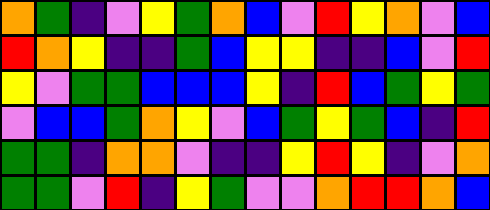[["orange", "green", "indigo", "violet", "yellow", "green", "orange", "blue", "violet", "red", "yellow", "orange", "violet", "blue"], ["red", "orange", "yellow", "indigo", "indigo", "green", "blue", "yellow", "yellow", "indigo", "indigo", "blue", "violet", "red"], ["yellow", "violet", "green", "green", "blue", "blue", "blue", "yellow", "indigo", "red", "blue", "green", "yellow", "green"], ["violet", "blue", "blue", "green", "orange", "yellow", "violet", "blue", "green", "yellow", "green", "blue", "indigo", "red"], ["green", "green", "indigo", "orange", "orange", "violet", "indigo", "indigo", "yellow", "red", "yellow", "indigo", "violet", "orange"], ["green", "green", "violet", "red", "indigo", "yellow", "green", "violet", "violet", "orange", "red", "red", "orange", "blue"]]